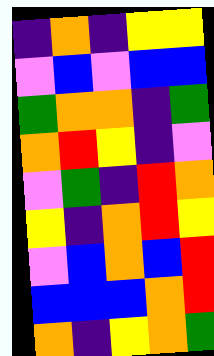[["indigo", "orange", "indigo", "yellow", "yellow"], ["violet", "blue", "violet", "blue", "blue"], ["green", "orange", "orange", "indigo", "green"], ["orange", "red", "yellow", "indigo", "violet"], ["violet", "green", "indigo", "red", "orange"], ["yellow", "indigo", "orange", "red", "yellow"], ["violet", "blue", "orange", "blue", "red"], ["blue", "blue", "blue", "orange", "red"], ["orange", "indigo", "yellow", "orange", "green"]]